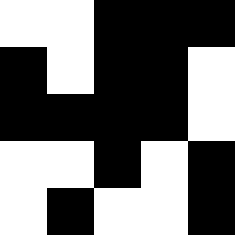[["white", "white", "black", "black", "black"], ["black", "white", "black", "black", "white"], ["black", "black", "black", "black", "white"], ["white", "white", "black", "white", "black"], ["white", "black", "white", "white", "black"]]